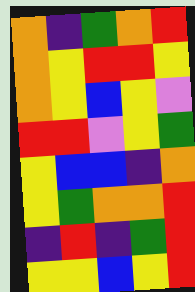[["orange", "indigo", "green", "orange", "red"], ["orange", "yellow", "red", "red", "yellow"], ["orange", "yellow", "blue", "yellow", "violet"], ["red", "red", "violet", "yellow", "green"], ["yellow", "blue", "blue", "indigo", "orange"], ["yellow", "green", "orange", "orange", "red"], ["indigo", "red", "indigo", "green", "red"], ["yellow", "yellow", "blue", "yellow", "red"]]